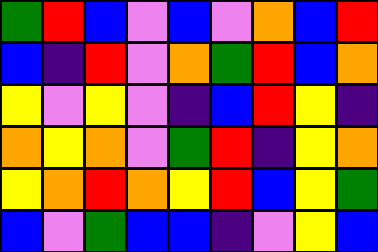[["green", "red", "blue", "violet", "blue", "violet", "orange", "blue", "red"], ["blue", "indigo", "red", "violet", "orange", "green", "red", "blue", "orange"], ["yellow", "violet", "yellow", "violet", "indigo", "blue", "red", "yellow", "indigo"], ["orange", "yellow", "orange", "violet", "green", "red", "indigo", "yellow", "orange"], ["yellow", "orange", "red", "orange", "yellow", "red", "blue", "yellow", "green"], ["blue", "violet", "green", "blue", "blue", "indigo", "violet", "yellow", "blue"]]